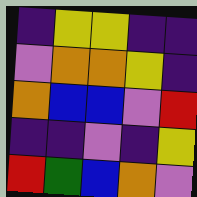[["indigo", "yellow", "yellow", "indigo", "indigo"], ["violet", "orange", "orange", "yellow", "indigo"], ["orange", "blue", "blue", "violet", "red"], ["indigo", "indigo", "violet", "indigo", "yellow"], ["red", "green", "blue", "orange", "violet"]]